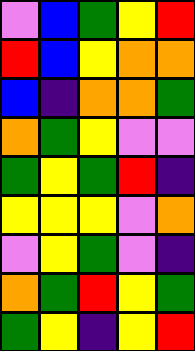[["violet", "blue", "green", "yellow", "red"], ["red", "blue", "yellow", "orange", "orange"], ["blue", "indigo", "orange", "orange", "green"], ["orange", "green", "yellow", "violet", "violet"], ["green", "yellow", "green", "red", "indigo"], ["yellow", "yellow", "yellow", "violet", "orange"], ["violet", "yellow", "green", "violet", "indigo"], ["orange", "green", "red", "yellow", "green"], ["green", "yellow", "indigo", "yellow", "red"]]